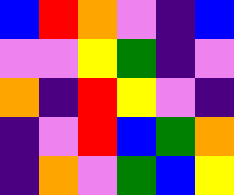[["blue", "red", "orange", "violet", "indigo", "blue"], ["violet", "violet", "yellow", "green", "indigo", "violet"], ["orange", "indigo", "red", "yellow", "violet", "indigo"], ["indigo", "violet", "red", "blue", "green", "orange"], ["indigo", "orange", "violet", "green", "blue", "yellow"]]